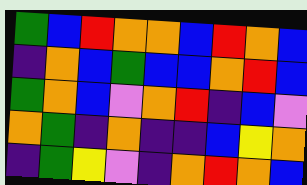[["green", "blue", "red", "orange", "orange", "blue", "red", "orange", "blue"], ["indigo", "orange", "blue", "green", "blue", "blue", "orange", "red", "blue"], ["green", "orange", "blue", "violet", "orange", "red", "indigo", "blue", "violet"], ["orange", "green", "indigo", "orange", "indigo", "indigo", "blue", "yellow", "orange"], ["indigo", "green", "yellow", "violet", "indigo", "orange", "red", "orange", "blue"]]